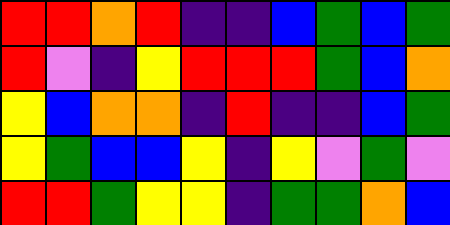[["red", "red", "orange", "red", "indigo", "indigo", "blue", "green", "blue", "green"], ["red", "violet", "indigo", "yellow", "red", "red", "red", "green", "blue", "orange"], ["yellow", "blue", "orange", "orange", "indigo", "red", "indigo", "indigo", "blue", "green"], ["yellow", "green", "blue", "blue", "yellow", "indigo", "yellow", "violet", "green", "violet"], ["red", "red", "green", "yellow", "yellow", "indigo", "green", "green", "orange", "blue"]]